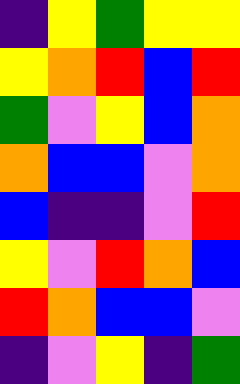[["indigo", "yellow", "green", "yellow", "yellow"], ["yellow", "orange", "red", "blue", "red"], ["green", "violet", "yellow", "blue", "orange"], ["orange", "blue", "blue", "violet", "orange"], ["blue", "indigo", "indigo", "violet", "red"], ["yellow", "violet", "red", "orange", "blue"], ["red", "orange", "blue", "blue", "violet"], ["indigo", "violet", "yellow", "indigo", "green"]]